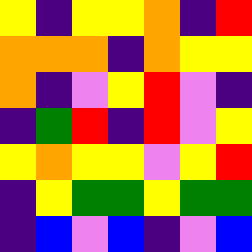[["yellow", "indigo", "yellow", "yellow", "orange", "indigo", "red"], ["orange", "orange", "orange", "indigo", "orange", "yellow", "yellow"], ["orange", "indigo", "violet", "yellow", "red", "violet", "indigo"], ["indigo", "green", "red", "indigo", "red", "violet", "yellow"], ["yellow", "orange", "yellow", "yellow", "violet", "yellow", "red"], ["indigo", "yellow", "green", "green", "yellow", "green", "green"], ["indigo", "blue", "violet", "blue", "indigo", "violet", "blue"]]